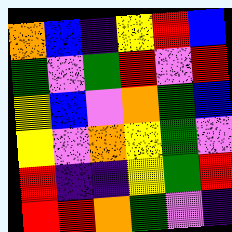[["orange", "blue", "indigo", "yellow", "red", "blue"], ["green", "violet", "green", "red", "violet", "red"], ["yellow", "blue", "violet", "orange", "green", "blue"], ["yellow", "violet", "orange", "yellow", "green", "violet"], ["red", "indigo", "indigo", "yellow", "green", "red"], ["red", "red", "orange", "green", "violet", "indigo"]]